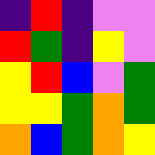[["indigo", "red", "indigo", "violet", "violet"], ["red", "green", "indigo", "yellow", "violet"], ["yellow", "red", "blue", "violet", "green"], ["yellow", "yellow", "green", "orange", "green"], ["orange", "blue", "green", "orange", "yellow"]]